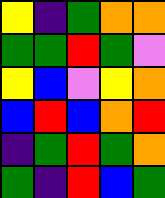[["yellow", "indigo", "green", "orange", "orange"], ["green", "green", "red", "green", "violet"], ["yellow", "blue", "violet", "yellow", "orange"], ["blue", "red", "blue", "orange", "red"], ["indigo", "green", "red", "green", "orange"], ["green", "indigo", "red", "blue", "green"]]